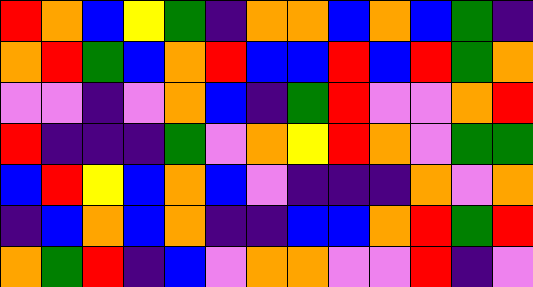[["red", "orange", "blue", "yellow", "green", "indigo", "orange", "orange", "blue", "orange", "blue", "green", "indigo"], ["orange", "red", "green", "blue", "orange", "red", "blue", "blue", "red", "blue", "red", "green", "orange"], ["violet", "violet", "indigo", "violet", "orange", "blue", "indigo", "green", "red", "violet", "violet", "orange", "red"], ["red", "indigo", "indigo", "indigo", "green", "violet", "orange", "yellow", "red", "orange", "violet", "green", "green"], ["blue", "red", "yellow", "blue", "orange", "blue", "violet", "indigo", "indigo", "indigo", "orange", "violet", "orange"], ["indigo", "blue", "orange", "blue", "orange", "indigo", "indigo", "blue", "blue", "orange", "red", "green", "red"], ["orange", "green", "red", "indigo", "blue", "violet", "orange", "orange", "violet", "violet", "red", "indigo", "violet"]]